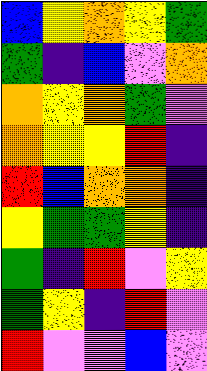[["blue", "yellow", "orange", "yellow", "green"], ["green", "indigo", "blue", "violet", "orange"], ["orange", "yellow", "orange", "green", "violet"], ["orange", "yellow", "yellow", "red", "indigo"], ["red", "blue", "orange", "orange", "indigo"], ["yellow", "green", "green", "yellow", "indigo"], ["green", "indigo", "red", "violet", "yellow"], ["green", "yellow", "indigo", "red", "violet"], ["red", "violet", "violet", "blue", "violet"]]